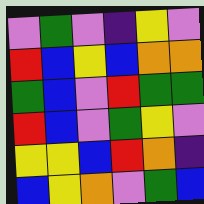[["violet", "green", "violet", "indigo", "yellow", "violet"], ["red", "blue", "yellow", "blue", "orange", "orange"], ["green", "blue", "violet", "red", "green", "green"], ["red", "blue", "violet", "green", "yellow", "violet"], ["yellow", "yellow", "blue", "red", "orange", "indigo"], ["blue", "yellow", "orange", "violet", "green", "blue"]]